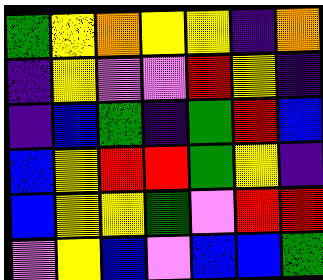[["green", "yellow", "orange", "yellow", "yellow", "indigo", "orange"], ["indigo", "yellow", "violet", "violet", "red", "yellow", "indigo"], ["indigo", "blue", "green", "indigo", "green", "red", "blue"], ["blue", "yellow", "red", "red", "green", "yellow", "indigo"], ["blue", "yellow", "yellow", "green", "violet", "red", "red"], ["violet", "yellow", "blue", "violet", "blue", "blue", "green"]]